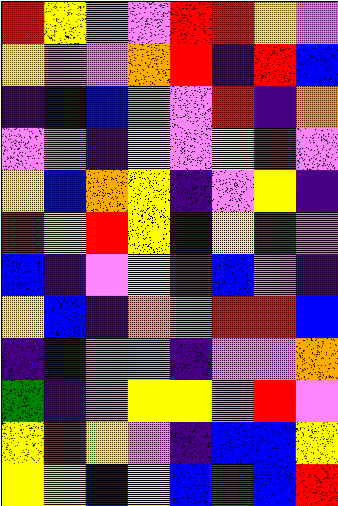[["red", "yellow", "violet", "violet", "red", "red", "yellow", "violet"], ["yellow", "violet", "violet", "orange", "red", "indigo", "red", "blue"], ["indigo", "indigo", "blue", "orange", "violet", "red", "indigo", "orange"], ["violet", "orange", "indigo", "yellow", "violet", "yellow", "red", "violet"], ["yellow", "blue", "orange", "yellow", "indigo", "violet", "yellow", "indigo"], ["red", "yellow", "red", "yellow", "indigo", "yellow", "green", "violet"], ["blue", "indigo", "violet", "yellow", "red", "blue", "violet", "indigo"], ["yellow", "blue", "indigo", "orange", "orange", "red", "red", "blue"], ["indigo", "indigo", "orange", "violet", "indigo", "violet", "violet", "orange"], ["green", "indigo", "violet", "yellow", "yellow", "violet", "red", "violet"], ["yellow", "red", "yellow", "violet", "indigo", "blue", "blue", "yellow"], ["yellow", "yellow", "blue", "yellow", "blue", "green", "blue", "red"]]